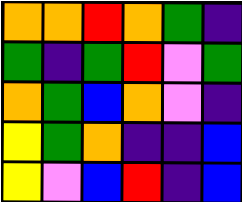[["orange", "orange", "red", "orange", "green", "indigo"], ["green", "indigo", "green", "red", "violet", "green"], ["orange", "green", "blue", "orange", "violet", "indigo"], ["yellow", "green", "orange", "indigo", "indigo", "blue"], ["yellow", "violet", "blue", "red", "indigo", "blue"]]